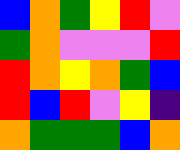[["blue", "orange", "green", "yellow", "red", "violet"], ["green", "orange", "violet", "violet", "violet", "red"], ["red", "orange", "yellow", "orange", "green", "blue"], ["red", "blue", "red", "violet", "yellow", "indigo"], ["orange", "green", "green", "green", "blue", "orange"]]